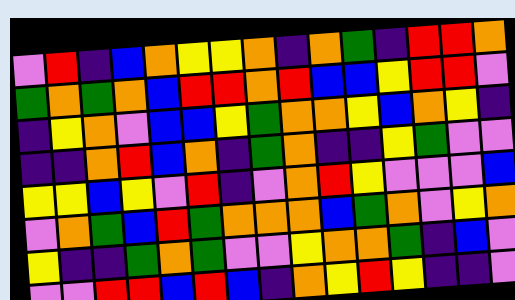[["violet", "red", "indigo", "blue", "orange", "yellow", "yellow", "orange", "indigo", "orange", "green", "indigo", "red", "red", "orange"], ["green", "orange", "green", "orange", "blue", "red", "red", "orange", "red", "blue", "blue", "yellow", "red", "red", "violet"], ["indigo", "yellow", "orange", "violet", "blue", "blue", "yellow", "green", "orange", "orange", "yellow", "blue", "orange", "yellow", "indigo"], ["indigo", "indigo", "orange", "red", "blue", "orange", "indigo", "green", "orange", "indigo", "indigo", "yellow", "green", "violet", "violet"], ["yellow", "yellow", "blue", "yellow", "violet", "red", "indigo", "violet", "orange", "red", "yellow", "violet", "violet", "violet", "blue"], ["violet", "orange", "green", "blue", "red", "green", "orange", "orange", "orange", "blue", "green", "orange", "violet", "yellow", "orange"], ["yellow", "indigo", "indigo", "green", "orange", "green", "violet", "violet", "yellow", "orange", "orange", "green", "indigo", "blue", "violet"], ["violet", "violet", "red", "red", "blue", "red", "blue", "indigo", "orange", "yellow", "red", "yellow", "indigo", "indigo", "violet"]]